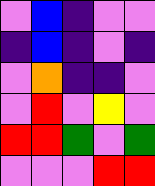[["violet", "blue", "indigo", "violet", "violet"], ["indigo", "blue", "indigo", "violet", "indigo"], ["violet", "orange", "indigo", "indigo", "violet"], ["violet", "red", "violet", "yellow", "violet"], ["red", "red", "green", "violet", "green"], ["violet", "violet", "violet", "red", "red"]]